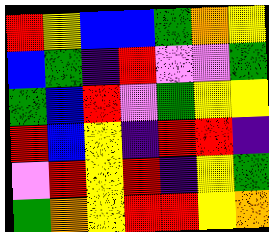[["red", "yellow", "blue", "blue", "green", "orange", "yellow"], ["blue", "green", "indigo", "red", "violet", "violet", "green"], ["green", "blue", "red", "violet", "green", "yellow", "yellow"], ["red", "blue", "yellow", "indigo", "red", "red", "indigo"], ["violet", "red", "yellow", "red", "indigo", "yellow", "green"], ["green", "orange", "yellow", "red", "red", "yellow", "orange"]]